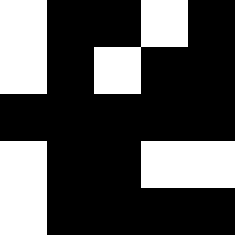[["white", "black", "black", "white", "black"], ["white", "black", "white", "black", "black"], ["black", "black", "black", "black", "black"], ["white", "black", "black", "white", "white"], ["white", "black", "black", "black", "black"]]